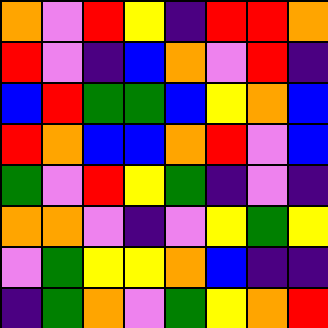[["orange", "violet", "red", "yellow", "indigo", "red", "red", "orange"], ["red", "violet", "indigo", "blue", "orange", "violet", "red", "indigo"], ["blue", "red", "green", "green", "blue", "yellow", "orange", "blue"], ["red", "orange", "blue", "blue", "orange", "red", "violet", "blue"], ["green", "violet", "red", "yellow", "green", "indigo", "violet", "indigo"], ["orange", "orange", "violet", "indigo", "violet", "yellow", "green", "yellow"], ["violet", "green", "yellow", "yellow", "orange", "blue", "indigo", "indigo"], ["indigo", "green", "orange", "violet", "green", "yellow", "orange", "red"]]